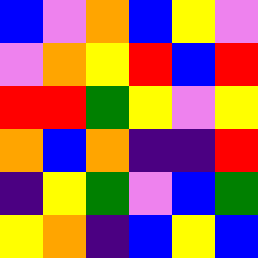[["blue", "violet", "orange", "blue", "yellow", "violet"], ["violet", "orange", "yellow", "red", "blue", "red"], ["red", "red", "green", "yellow", "violet", "yellow"], ["orange", "blue", "orange", "indigo", "indigo", "red"], ["indigo", "yellow", "green", "violet", "blue", "green"], ["yellow", "orange", "indigo", "blue", "yellow", "blue"]]